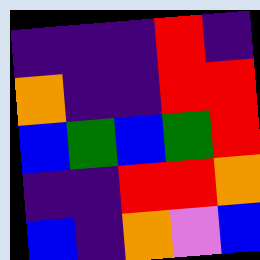[["indigo", "indigo", "indigo", "red", "indigo"], ["orange", "indigo", "indigo", "red", "red"], ["blue", "green", "blue", "green", "red"], ["indigo", "indigo", "red", "red", "orange"], ["blue", "indigo", "orange", "violet", "blue"]]